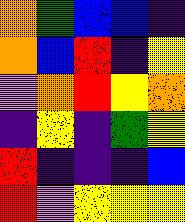[["orange", "green", "blue", "blue", "indigo"], ["orange", "blue", "red", "indigo", "yellow"], ["violet", "orange", "red", "yellow", "orange"], ["indigo", "yellow", "indigo", "green", "yellow"], ["red", "indigo", "indigo", "indigo", "blue"], ["red", "violet", "yellow", "yellow", "yellow"]]